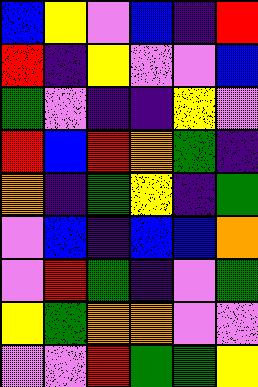[["blue", "yellow", "violet", "blue", "indigo", "red"], ["red", "indigo", "yellow", "violet", "violet", "blue"], ["green", "violet", "indigo", "indigo", "yellow", "violet"], ["red", "blue", "red", "orange", "green", "indigo"], ["orange", "indigo", "green", "yellow", "indigo", "green"], ["violet", "blue", "indigo", "blue", "blue", "orange"], ["violet", "red", "green", "indigo", "violet", "green"], ["yellow", "green", "orange", "orange", "violet", "violet"], ["violet", "violet", "red", "green", "green", "yellow"]]